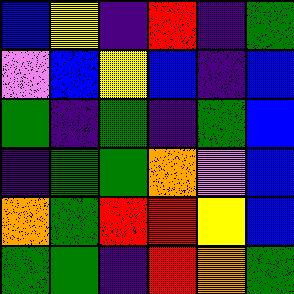[["blue", "yellow", "indigo", "red", "indigo", "green"], ["violet", "blue", "yellow", "blue", "indigo", "blue"], ["green", "indigo", "green", "indigo", "green", "blue"], ["indigo", "green", "green", "orange", "violet", "blue"], ["orange", "green", "red", "red", "yellow", "blue"], ["green", "green", "indigo", "red", "orange", "green"]]